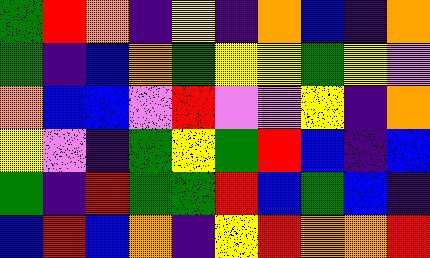[["green", "red", "orange", "indigo", "yellow", "indigo", "orange", "blue", "indigo", "orange"], ["green", "indigo", "blue", "orange", "green", "yellow", "yellow", "green", "yellow", "violet"], ["orange", "blue", "blue", "violet", "red", "violet", "violet", "yellow", "indigo", "orange"], ["yellow", "violet", "indigo", "green", "yellow", "green", "red", "blue", "indigo", "blue"], ["green", "indigo", "red", "green", "green", "red", "blue", "green", "blue", "indigo"], ["blue", "red", "blue", "orange", "indigo", "yellow", "red", "orange", "orange", "red"]]